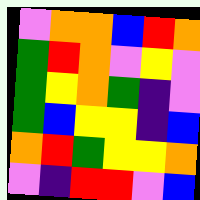[["violet", "orange", "orange", "blue", "red", "orange"], ["green", "red", "orange", "violet", "yellow", "violet"], ["green", "yellow", "orange", "green", "indigo", "violet"], ["green", "blue", "yellow", "yellow", "indigo", "blue"], ["orange", "red", "green", "yellow", "yellow", "orange"], ["violet", "indigo", "red", "red", "violet", "blue"]]